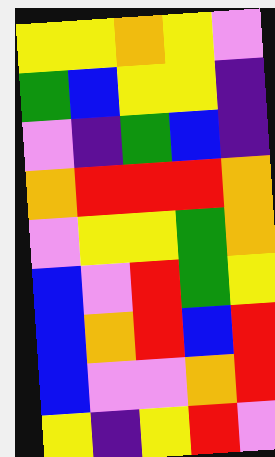[["yellow", "yellow", "orange", "yellow", "violet"], ["green", "blue", "yellow", "yellow", "indigo"], ["violet", "indigo", "green", "blue", "indigo"], ["orange", "red", "red", "red", "orange"], ["violet", "yellow", "yellow", "green", "orange"], ["blue", "violet", "red", "green", "yellow"], ["blue", "orange", "red", "blue", "red"], ["blue", "violet", "violet", "orange", "red"], ["yellow", "indigo", "yellow", "red", "violet"]]